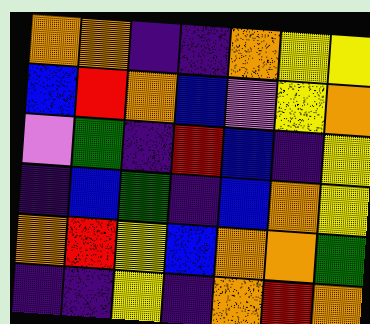[["orange", "orange", "indigo", "indigo", "orange", "yellow", "yellow"], ["blue", "red", "orange", "blue", "violet", "yellow", "orange"], ["violet", "green", "indigo", "red", "blue", "indigo", "yellow"], ["indigo", "blue", "green", "indigo", "blue", "orange", "yellow"], ["orange", "red", "yellow", "blue", "orange", "orange", "green"], ["indigo", "indigo", "yellow", "indigo", "orange", "red", "orange"]]